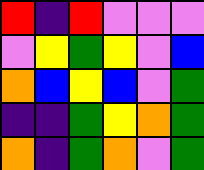[["red", "indigo", "red", "violet", "violet", "violet"], ["violet", "yellow", "green", "yellow", "violet", "blue"], ["orange", "blue", "yellow", "blue", "violet", "green"], ["indigo", "indigo", "green", "yellow", "orange", "green"], ["orange", "indigo", "green", "orange", "violet", "green"]]